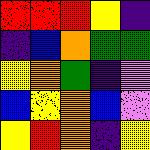[["red", "red", "red", "yellow", "indigo"], ["indigo", "blue", "orange", "green", "green"], ["yellow", "orange", "green", "indigo", "violet"], ["blue", "yellow", "orange", "blue", "violet"], ["yellow", "red", "orange", "indigo", "yellow"]]